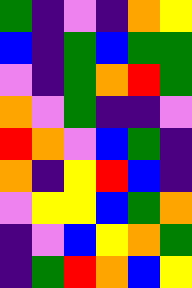[["green", "indigo", "violet", "indigo", "orange", "yellow"], ["blue", "indigo", "green", "blue", "green", "green"], ["violet", "indigo", "green", "orange", "red", "green"], ["orange", "violet", "green", "indigo", "indigo", "violet"], ["red", "orange", "violet", "blue", "green", "indigo"], ["orange", "indigo", "yellow", "red", "blue", "indigo"], ["violet", "yellow", "yellow", "blue", "green", "orange"], ["indigo", "violet", "blue", "yellow", "orange", "green"], ["indigo", "green", "red", "orange", "blue", "yellow"]]